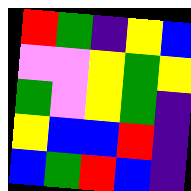[["red", "green", "indigo", "yellow", "blue"], ["violet", "violet", "yellow", "green", "yellow"], ["green", "violet", "yellow", "green", "indigo"], ["yellow", "blue", "blue", "red", "indigo"], ["blue", "green", "red", "blue", "indigo"]]